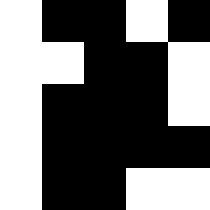[["white", "black", "black", "white", "black"], ["white", "white", "black", "black", "white"], ["white", "black", "black", "black", "white"], ["white", "black", "black", "black", "black"], ["white", "black", "black", "white", "white"]]